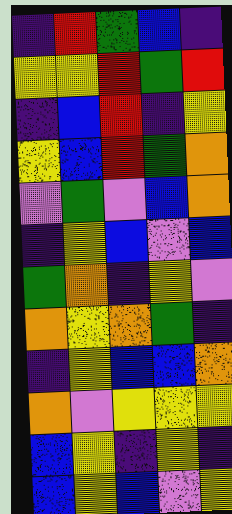[["indigo", "red", "green", "blue", "indigo"], ["yellow", "yellow", "red", "green", "red"], ["indigo", "blue", "red", "indigo", "yellow"], ["yellow", "blue", "red", "green", "orange"], ["violet", "green", "violet", "blue", "orange"], ["indigo", "yellow", "blue", "violet", "blue"], ["green", "orange", "indigo", "yellow", "violet"], ["orange", "yellow", "orange", "green", "indigo"], ["indigo", "yellow", "blue", "blue", "orange"], ["orange", "violet", "yellow", "yellow", "yellow"], ["blue", "yellow", "indigo", "yellow", "indigo"], ["blue", "yellow", "blue", "violet", "yellow"]]